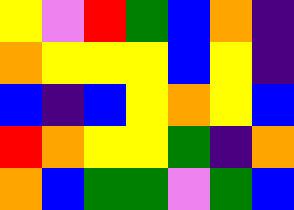[["yellow", "violet", "red", "green", "blue", "orange", "indigo"], ["orange", "yellow", "yellow", "yellow", "blue", "yellow", "indigo"], ["blue", "indigo", "blue", "yellow", "orange", "yellow", "blue"], ["red", "orange", "yellow", "yellow", "green", "indigo", "orange"], ["orange", "blue", "green", "green", "violet", "green", "blue"]]